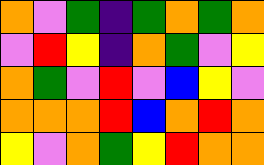[["orange", "violet", "green", "indigo", "green", "orange", "green", "orange"], ["violet", "red", "yellow", "indigo", "orange", "green", "violet", "yellow"], ["orange", "green", "violet", "red", "violet", "blue", "yellow", "violet"], ["orange", "orange", "orange", "red", "blue", "orange", "red", "orange"], ["yellow", "violet", "orange", "green", "yellow", "red", "orange", "orange"]]